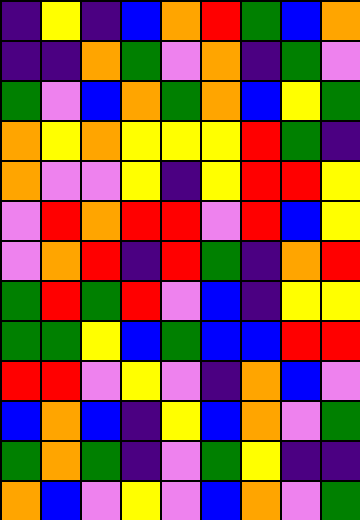[["indigo", "yellow", "indigo", "blue", "orange", "red", "green", "blue", "orange"], ["indigo", "indigo", "orange", "green", "violet", "orange", "indigo", "green", "violet"], ["green", "violet", "blue", "orange", "green", "orange", "blue", "yellow", "green"], ["orange", "yellow", "orange", "yellow", "yellow", "yellow", "red", "green", "indigo"], ["orange", "violet", "violet", "yellow", "indigo", "yellow", "red", "red", "yellow"], ["violet", "red", "orange", "red", "red", "violet", "red", "blue", "yellow"], ["violet", "orange", "red", "indigo", "red", "green", "indigo", "orange", "red"], ["green", "red", "green", "red", "violet", "blue", "indigo", "yellow", "yellow"], ["green", "green", "yellow", "blue", "green", "blue", "blue", "red", "red"], ["red", "red", "violet", "yellow", "violet", "indigo", "orange", "blue", "violet"], ["blue", "orange", "blue", "indigo", "yellow", "blue", "orange", "violet", "green"], ["green", "orange", "green", "indigo", "violet", "green", "yellow", "indigo", "indigo"], ["orange", "blue", "violet", "yellow", "violet", "blue", "orange", "violet", "green"]]